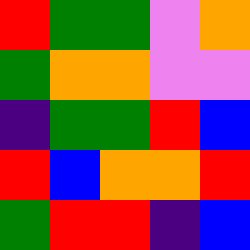[["red", "green", "green", "violet", "orange"], ["green", "orange", "orange", "violet", "violet"], ["indigo", "green", "green", "red", "blue"], ["red", "blue", "orange", "orange", "red"], ["green", "red", "red", "indigo", "blue"]]